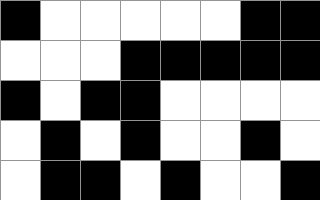[["black", "white", "white", "white", "white", "white", "black", "black"], ["white", "white", "white", "black", "black", "black", "black", "black"], ["black", "white", "black", "black", "white", "white", "white", "white"], ["white", "black", "white", "black", "white", "white", "black", "white"], ["white", "black", "black", "white", "black", "white", "white", "black"]]